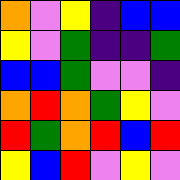[["orange", "violet", "yellow", "indigo", "blue", "blue"], ["yellow", "violet", "green", "indigo", "indigo", "green"], ["blue", "blue", "green", "violet", "violet", "indigo"], ["orange", "red", "orange", "green", "yellow", "violet"], ["red", "green", "orange", "red", "blue", "red"], ["yellow", "blue", "red", "violet", "yellow", "violet"]]